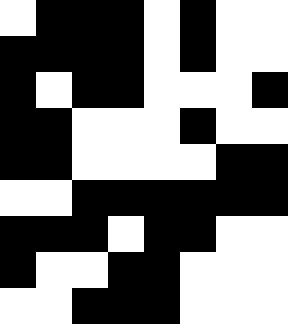[["white", "black", "black", "black", "white", "black", "white", "white"], ["black", "black", "black", "black", "white", "black", "white", "white"], ["black", "white", "black", "black", "white", "white", "white", "black"], ["black", "black", "white", "white", "white", "black", "white", "white"], ["black", "black", "white", "white", "white", "white", "black", "black"], ["white", "white", "black", "black", "black", "black", "black", "black"], ["black", "black", "black", "white", "black", "black", "white", "white"], ["black", "white", "white", "black", "black", "white", "white", "white"], ["white", "white", "black", "black", "black", "white", "white", "white"]]